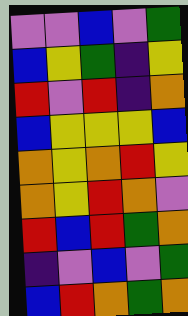[["violet", "violet", "blue", "violet", "green"], ["blue", "yellow", "green", "indigo", "yellow"], ["red", "violet", "red", "indigo", "orange"], ["blue", "yellow", "yellow", "yellow", "blue"], ["orange", "yellow", "orange", "red", "yellow"], ["orange", "yellow", "red", "orange", "violet"], ["red", "blue", "red", "green", "orange"], ["indigo", "violet", "blue", "violet", "green"], ["blue", "red", "orange", "green", "orange"]]